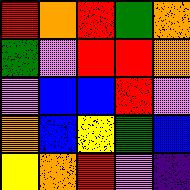[["red", "orange", "red", "green", "orange"], ["green", "violet", "red", "red", "orange"], ["violet", "blue", "blue", "red", "violet"], ["orange", "blue", "yellow", "green", "blue"], ["yellow", "orange", "red", "violet", "indigo"]]